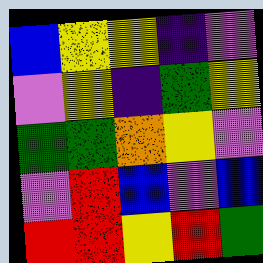[["blue", "yellow", "yellow", "indigo", "violet"], ["violet", "yellow", "indigo", "green", "yellow"], ["green", "green", "orange", "yellow", "violet"], ["violet", "red", "blue", "violet", "blue"], ["red", "red", "yellow", "red", "green"]]